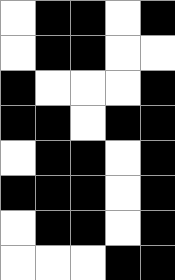[["white", "black", "black", "white", "black"], ["white", "black", "black", "white", "white"], ["black", "white", "white", "white", "black"], ["black", "black", "white", "black", "black"], ["white", "black", "black", "white", "black"], ["black", "black", "black", "white", "black"], ["white", "black", "black", "white", "black"], ["white", "white", "white", "black", "black"]]